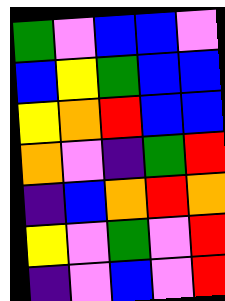[["green", "violet", "blue", "blue", "violet"], ["blue", "yellow", "green", "blue", "blue"], ["yellow", "orange", "red", "blue", "blue"], ["orange", "violet", "indigo", "green", "red"], ["indigo", "blue", "orange", "red", "orange"], ["yellow", "violet", "green", "violet", "red"], ["indigo", "violet", "blue", "violet", "red"]]